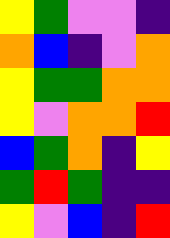[["yellow", "green", "violet", "violet", "indigo"], ["orange", "blue", "indigo", "violet", "orange"], ["yellow", "green", "green", "orange", "orange"], ["yellow", "violet", "orange", "orange", "red"], ["blue", "green", "orange", "indigo", "yellow"], ["green", "red", "green", "indigo", "indigo"], ["yellow", "violet", "blue", "indigo", "red"]]